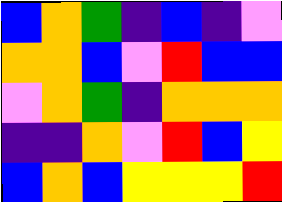[["blue", "orange", "green", "indigo", "blue", "indigo", "violet"], ["orange", "orange", "blue", "violet", "red", "blue", "blue"], ["violet", "orange", "green", "indigo", "orange", "orange", "orange"], ["indigo", "indigo", "orange", "violet", "red", "blue", "yellow"], ["blue", "orange", "blue", "yellow", "yellow", "yellow", "red"]]